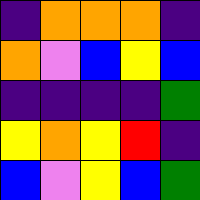[["indigo", "orange", "orange", "orange", "indigo"], ["orange", "violet", "blue", "yellow", "blue"], ["indigo", "indigo", "indigo", "indigo", "green"], ["yellow", "orange", "yellow", "red", "indigo"], ["blue", "violet", "yellow", "blue", "green"]]